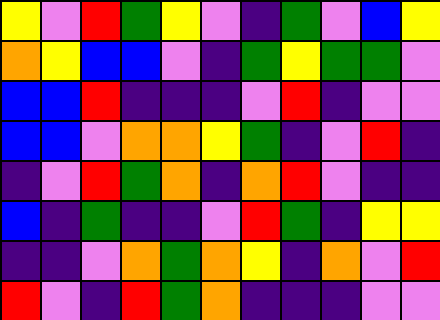[["yellow", "violet", "red", "green", "yellow", "violet", "indigo", "green", "violet", "blue", "yellow"], ["orange", "yellow", "blue", "blue", "violet", "indigo", "green", "yellow", "green", "green", "violet"], ["blue", "blue", "red", "indigo", "indigo", "indigo", "violet", "red", "indigo", "violet", "violet"], ["blue", "blue", "violet", "orange", "orange", "yellow", "green", "indigo", "violet", "red", "indigo"], ["indigo", "violet", "red", "green", "orange", "indigo", "orange", "red", "violet", "indigo", "indigo"], ["blue", "indigo", "green", "indigo", "indigo", "violet", "red", "green", "indigo", "yellow", "yellow"], ["indigo", "indigo", "violet", "orange", "green", "orange", "yellow", "indigo", "orange", "violet", "red"], ["red", "violet", "indigo", "red", "green", "orange", "indigo", "indigo", "indigo", "violet", "violet"]]